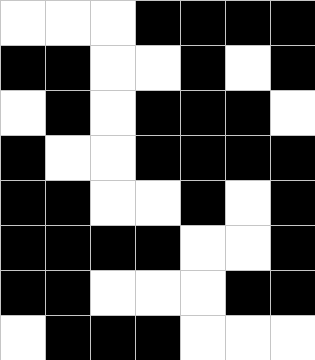[["white", "white", "white", "black", "black", "black", "black"], ["black", "black", "white", "white", "black", "white", "black"], ["white", "black", "white", "black", "black", "black", "white"], ["black", "white", "white", "black", "black", "black", "black"], ["black", "black", "white", "white", "black", "white", "black"], ["black", "black", "black", "black", "white", "white", "black"], ["black", "black", "white", "white", "white", "black", "black"], ["white", "black", "black", "black", "white", "white", "white"]]